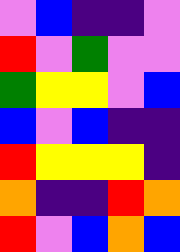[["violet", "blue", "indigo", "indigo", "violet"], ["red", "violet", "green", "violet", "violet"], ["green", "yellow", "yellow", "violet", "blue"], ["blue", "violet", "blue", "indigo", "indigo"], ["red", "yellow", "yellow", "yellow", "indigo"], ["orange", "indigo", "indigo", "red", "orange"], ["red", "violet", "blue", "orange", "blue"]]